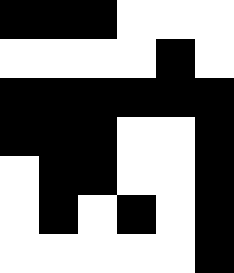[["black", "black", "black", "white", "white", "white"], ["white", "white", "white", "white", "black", "white"], ["black", "black", "black", "black", "black", "black"], ["black", "black", "black", "white", "white", "black"], ["white", "black", "black", "white", "white", "black"], ["white", "black", "white", "black", "white", "black"], ["white", "white", "white", "white", "white", "black"]]